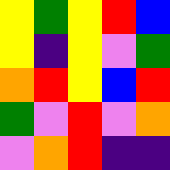[["yellow", "green", "yellow", "red", "blue"], ["yellow", "indigo", "yellow", "violet", "green"], ["orange", "red", "yellow", "blue", "red"], ["green", "violet", "red", "violet", "orange"], ["violet", "orange", "red", "indigo", "indigo"]]